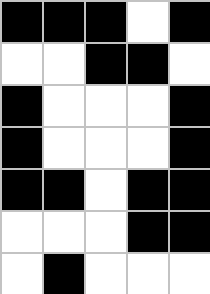[["black", "black", "black", "white", "black"], ["white", "white", "black", "black", "white"], ["black", "white", "white", "white", "black"], ["black", "white", "white", "white", "black"], ["black", "black", "white", "black", "black"], ["white", "white", "white", "black", "black"], ["white", "black", "white", "white", "white"]]